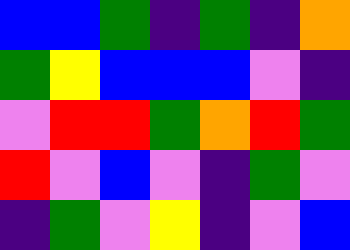[["blue", "blue", "green", "indigo", "green", "indigo", "orange"], ["green", "yellow", "blue", "blue", "blue", "violet", "indigo"], ["violet", "red", "red", "green", "orange", "red", "green"], ["red", "violet", "blue", "violet", "indigo", "green", "violet"], ["indigo", "green", "violet", "yellow", "indigo", "violet", "blue"]]